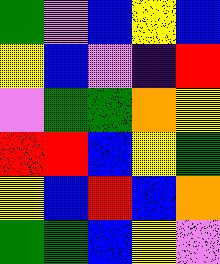[["green", "violet", "blue", "yellow", "blue"], ["yellow", "blue", "violet", "indigo", "red"], ["violet", "green", "green", "orange", "yellow"], ["red", "red", "blue", "yellow", "green"], ["yellow", "blue", "red", "blue", "orange"], ["green", "green", "blue", "yellow", "violet"]]